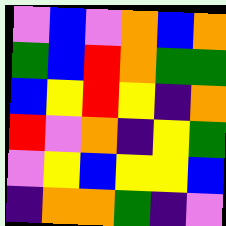[["violet", "blue", "violet", "orange", "blue", "orange"], ["green", "blue", "red", "orange", "green", "green"], ["blue", "yellow", "red", "yellow", "indigo", "orange"], ["red", "violet", "orange", "indigo", "yellow", "green"], ["violet", "yellow", "blue", "yellow", "yellow", "blue"], ["indigo", "orange", "orange", "green", "indigo", "violet"]]